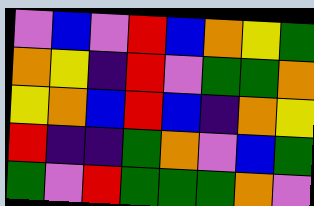[["violet", "blue", "violet", "red", "blue", "orange", "yellow", "green"], ["orange", "yellow", "indigo", "red", "violet", "green", "green", "orange"], ["yellow", "orange", "blue", "red", "blue", "indigo", "orange", "yellow"], ["red", "indigo", "indigo", "green", "orange", "violet", "blue", "green"], ["green", "violet", "red", "green", "green", "green", "orange", "violet"]]